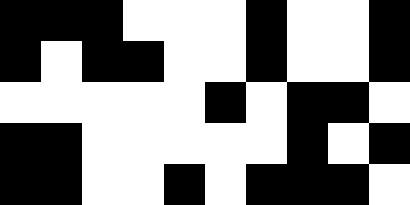[["black", "black", "black", "white", "white", "white", "black", "white", "white", "black"], ["black", "white", "black", "black", "white", "white", "black", "white", "white", "black"], ["white", "white", "white", "white", "white", "black", "white", "black", "black", "white"], ["black", "black", "white", "white", "white", "white", "white", "black", "white", "black"], ["black", "black", "white", "white", "black", "white", "black", "black", "black", "white"]]